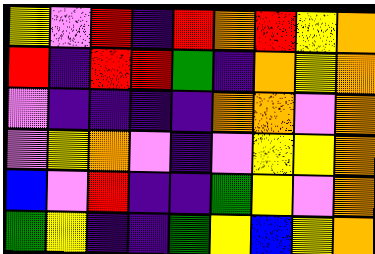[["yellow", "violet", "red", "indigo", "red", "orange", "red", "yellow", "orange"], ["red", "indigo", "red", "red", "green", "indigo", "orange", "yellow", "orange"], ["violet", "indigo", "indigo", "indigo", "indigo", "orange", "orange", "violet", "orange"], ["violet", "yellow", "orange", "violet", "indigo", "violet", "yellow", "yellow", "orange"], ["blue", "violet", "red", "indigo", "indigo", "green", "yellow", "violet", "orange"], ["green", "yellow", "indigo", "indigo", "green", "yellow", "blue", "yellow", "orange"]]